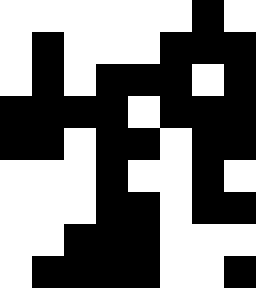[["white", "white", "white", "white", "white", "white", "black", "white"], ["white", "black", "white", "white", "white", "black", "black", "black"], ["white", "black", "white", "black", "black", "black", "white", "black"], ["black", "black", "black", "black", "white", "black", "black", "black"], ["black", "black", "white", "black", "black", "white", "black", "black"], ["white", "white", "white", "black", "white", "white", "black", "white"], ["white", "white", "white", "black", "black", "white", "black", "black"], ["white", "white", "black", "black", "black", "white", "white", "white"], ["white", "black", "black", "black", "black", "white", "white", "black"]]